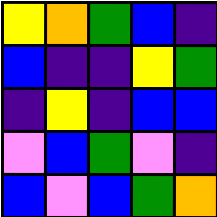[["yellow", "orange", "green", "blue", "indigo"], ["blue", "indigo", "indigo", "yellow", "green"], ["indigo", "yellow", "indigo", "blue", "blue"], ["violet", "blue", "green", "violet", "indigo"], ["blue", "violet", "blue", "green", "orange"]]